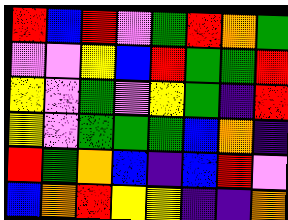[["red", "blue", "red", "violet", "green", "red", "orange", "green"], ["violet", "violet", "yellow", "blue", "red", "green", "green", "red"], ["yellow", "violet", "green", "violet", "yellow", "green", "indigo", "red"], ["yellow", "violet", "green", "green", "green", "blue", "orange", "indigo"], ["red", "green", "orange", "blue", "indigo", "blue", "red", "violet"], ["blue", "orange", "red", "yellow", "yellow", "indigo", "indigo", "orange"]]